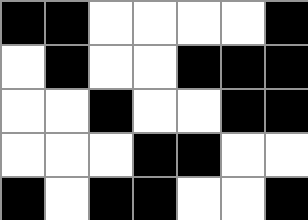[["black", "black", "white", "white", "white", "white", "black"], ["white", "black", "white", "white", "black", "black", "black"], ["white", "white", "black", "white", "white", "black", "black"], ["white", "white", "white", "black", "black", "white", "white"], ["black", "white", "black", "black", "white", "white", "black"]]